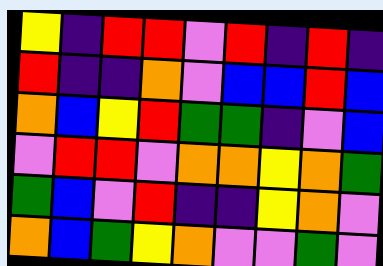[["yellow", "indigo", "red", "red", "violet", "red", "indigo", "red", "indigo"], ["red", "indigo", "indigo", "orange", "violet", "blue", "blue", "red", "blue"], ["orange", "blue", "yellow", "red", "green", "green", "indigo", "violet", "blue"], ["violet", "red", "red", "violet", "orange", "orange", "yellow", "orange", "green"], ["green", "blue", "violet", "red", "indigo", "indigo", "yellow", "orange", "violet"], ["orange", "blue", "green", "yellow", "orange", "violet", "violet", "green", "violet"]]